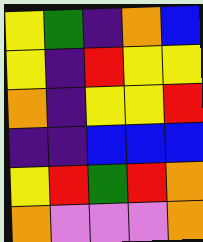[["yellow", "green", "indigo", "orange", "blue"], ["yellow", "indigo", "red", "yellow", "yellow"], ["orange", "indigo", "yellow", "yellow", "red"], ["indigo", "indigo", "blue", "blue", "blue"], ["yellow", "red", "green", "red", "orange"], ["orange", "violet", "violet", "violet", "orange"]]